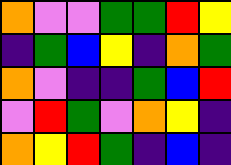[["orange", "violet", "violet", "green", "green", "red", "yellow"], ["indigo", "green", "blue", "yellow", "indigo", "orange", "green"], ["orange", "violet", "indigo", "indigo", "green", "blue", "red"], ["violet", "red", "green", "violet", "orange", "yellow", "indigo"], ["orange", "yellow", "red", "green", "indigo", "blue", "indigo"]]